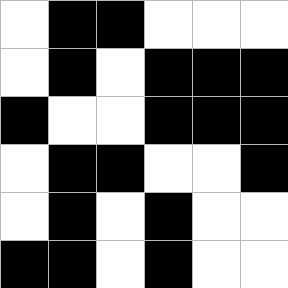[["white", "black", "black", "white", "white", "white"], ["white", "black", "white", "black", "black", "black"], ["black", "white", "white", "black", "black", "black"], ["white", "black", "black", "white", "white", "black"], ["white", "black", "white", "black", "white", "white"], ["black", "black", "white", "black", "white", "white"]]